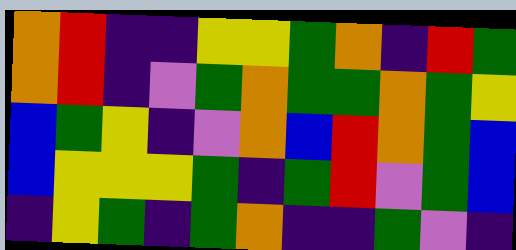[["orange", "red", "indigo", "indigo", "yellow", "yellow", "green", "orange", "indigo", "red", "green"], ["orange", "red", "indigo", "violet", "green", "orange", "green", "green", "orange", "green", "yellow"], ["blue", "green", "yellow", "indigo", "violet", "orange", "blue", "red", "orange", "green", "blue"], ["blue", "yellow", "yellow", "yellow", "green", "indigo", "green", "red", "violet", "green", "blue"], ["indigo", "yellow", "green", "indigo", "green", "orange", "indigo", "indigo", "green", "violet", "indigo"]]